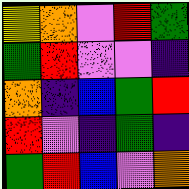[["yellow", "orange", "violet", "red", "green"], ["green", "red", "violet", "violet", "indigo"], ["orange", "indigo", "blue", "green", "red"], ["red", "violet", "indigo", "green", "indigo"], ["green", "red", "blue", "violet", "orange"]]